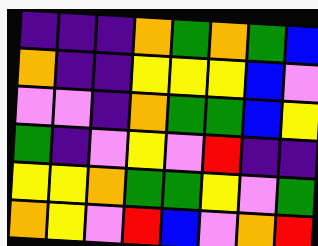[["indigo", "indigo", "indigo", "orange", "green", "orange", "green", "blue"], ["orange", "indigo", "indigo", "yellow", "yellow", "yellow", "blue", "violet"], ["violet", "violet", "indigo", "orange", "green", "green", "blue", "yellow"], ["green", "indigo", "violet", "yellow", "violet", "red", "indigo", "indigo"], ["yellow", "yellow", "orange", "green", "green", "yellow", "violet", "green"], ["orange", "yellow", "violet", "red", "blue", "violet", "orange", "red"]]